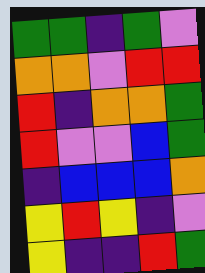[["green", "green", "indigo", "green", "violet"], ["orange", "orange", "violet", "red", "red"], ["red", "indigo", "orange", "orange", "green"], ["red", "violet", "violet", "blue", "green"], ["indigo", "blue", "blue", "blue", "orange"], ["yellow", "red", "yellow", "indigo", "violet"], ["yellow", "indigo", "indigo", "red", "green"]]